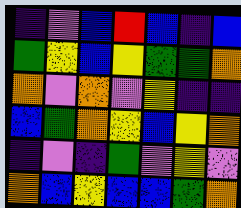[["indigo", "violet", "blue", "red", "blue", "indigo", "blue"], ["green", "yellow", "blue", "yellow", "green", "green", "orange"], ["orange", "violet", "orange", "violet", "yellow", "indigo", "indigo"], ["blue", "green", "orange", "yellow", "blue", "yellow", "orange"], ["indigo", "violet", "indigo", "green", "violet", "yellow", "violet"], ["orange", "blue", "yellow", "blue", "blue", "green", "orange"]]